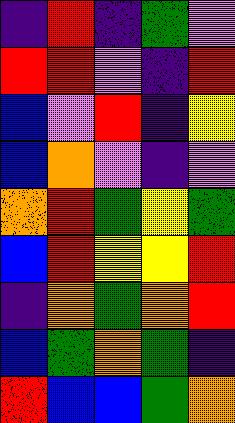[["indigo", "red", "indigo", "green", "violet"], ["red", "red", "violet", "indigo", "red"], ["blue", "violet", "red", "indigo", "yellow"], ["blue", "orange", "violet", "indigo", "violet"], ["orange", "red", "green", "yellow", "green"], ["blue", "red", "yellow", "yellow", "red"], ["indigo", "orange", "green", "orange", "red"], ["blue", "green", "orange", "green", "indigo"], ["red", "blue", "blue", "green", "orange"]]